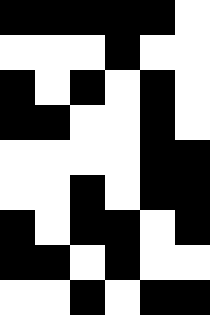[["black", "black", "black", "black", "black", "white"], ["white", "white", "white", "black", "white", "white"], ["black", "white", "black", "white", "black", "white"], ["black", "black", "white", "white", "black", "white"], ["white", "white", "white", "white", "black", "black"], ["white", "white", "black", "white", "black", "black"], ["black", "white", "black", "black", "white", "black"], ["black", "black", "white", "black", "white", "white"], ["white", "white", "black", "white", "black", "black"]]